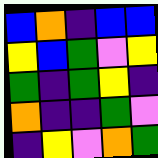[["blue", "orange", "indigo", "blue", "blue"], ["yellow", "blue", "green", "violet", "yellow"], ["green", "indigo", "green", "yellow", "indigo"], ["orange", "indigo", "indigo", "green", "violet"], ["indigo", "yellow", "violet", "orange", "green"]]